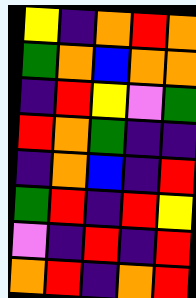[["yellow", "indigo", "orange", "red", "orange"], ["green", "orange", "blue", "orange", "orange"], ["indigo", "red", "yellow", "violet", "green"], ["red", "orange", "green", "indigo", "indigo"], ["indigo", "orange", "blue", "indigo", "red"], ["green", "red", "indigo", "red", "yellow"], ["violet", "indigo", "red", "indigo", "red"], ["orange", "red", "indigo", "orange", "red"]]